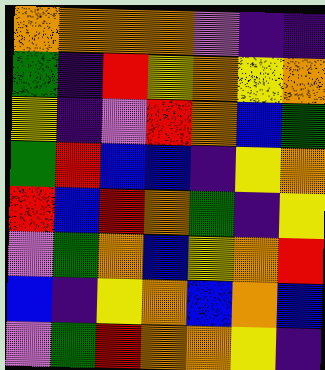[["orange", "orange", "orange", "orange", "violet", "indigo", "indigo"], ["green", "indigo", "red", "yellow", "orange", "yellow", "orange"], ["yellow", "indigo", "violet", "red", "orange", "blue", "green"], ["green", "red", "blue", "blue", "indigo", "yellow", "orange"], ["red", "blue", "red", "orange", "green", "indigo", "yellow"], ["violet", "green", "orange", "blue", "yellow", "orange", "red"], ["blue", "indigo", "yellow", "orange", "blue", "orange", "blue"], ["violet", "green", "red", "orange", "orange", "yellow", "indigo"]]